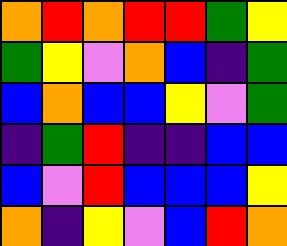[["orange", "red", "orange", "red", "red", "green", "yellow"], ["green", "yellow", "violet", "orange", "blue", "indigo", "green"], ["blue", "orange", "blue", "blue", "yellow", "violet", "green"], ["indigo", "green", "red", "indigo", "indigo", "blue", "blue"], ["blue", "violet", "red", "blue", "blue", "blue", "yellow"], ["orange", "indigo", "yellow", "violet", "blue", "red", "orange"]]